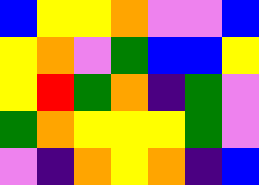[["blue", "yellow", "yellow", "orange", "violet", "violet", "blue"], ["yellow", "orange", "violet", "green", "blue", "blue", "yellow"], ["yellow", "red", "green", "orange", "indigo", "green", "violet"], ["green", "orange", "yellow", "yellow", "yellow", "green", "violet"], ["violet", "indigo", "orange", "yellow", "orange", "indigo", "blue"]]